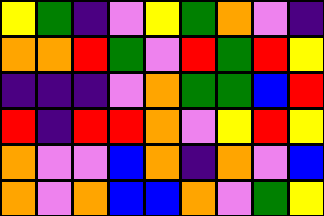[["yellow", "green", "indigo", "violet", "yellow", "green", "orange", "violet", "indigo"], ["orange", "orange", "red", "green", "violet", "red", "green", "red", "yellow"], ["indigo", "indigo", "indigo", "violet", "orange", "green", "green", "blue", "red"], ["red", "indigo", "red", "red", "orange", "violet", "yellow", "red", "yellow"], ["orange", "violet", "violet", "blue", "orange", "indigo", "orange", "violet", "blue"], ["orange", "violet", "orange", "blue", "blue", "orange", "violet", "green", "yellow"]]